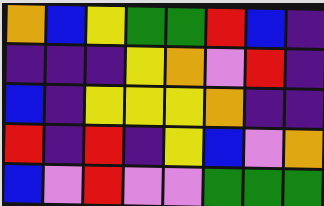[["orange", "blue", "yellow", "green", "green", "red", "blue", "indigo"], ["indigo", "indigo", "indigo", "yellow", "orange", "violet", "red", "indigo"], ["blue", "indigo", "yellow", "yellow", "yellow", "orange", "indigo", "indigo"], ["red", "indigo", "red", "indigo", "yellow", "blue", "violet", "orange"], ["blue", "violet", "red", "violet", "violet", "green", "green", "green"]]